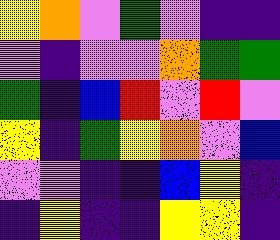[["yellow", "orange", "violet", "green", "violet", "indigo", "indigo"], ["violet", "indigo", "violet", "violet", "orange", "green", "green"], ["green", "indigo", "blue", "red", "violet", "red", "violet"], ["yellow", "indigo", "green", "yellow", "orange", "violet", "blue"], ["violet", "violet", "indigo", "indigo", "blue", "yellow", "indigo"], ["indigo", "yellow", "indigo", "indigo", "yellow", "yellow", "indigo"]]